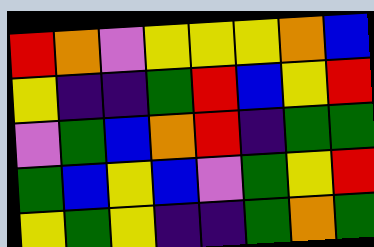[["red", "orange", "violet", "yellow", "yellow", "yellow", "orange", "blue"], ["yellow", "indigo", "indigo", "green", "red", "blue", "yellow", "red"], ["violet", "green", "blue", "orange", "red", "indigo", "green", "green"], ["green", "blue", "yellow", "blue", "violet", "green", "yellow", "red"], ["yellow", "green", "yellow", "indigo", "indigo", "green", "orange", "green"]]